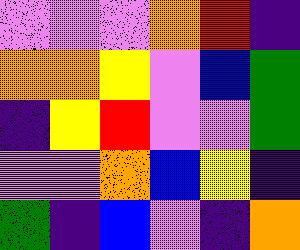[["violet", "violet", "violet", "orange", "red", "indigo"], ["orange", "orange", "yellow", "violet", "blue", "green"], ["indigo", "yellow", "red", "violet", "violet", "green"], ["violet", "violet", "orange", "blue", "yellow", "indigo"], ["green", "indigo", "blue", "violet", "indigo", "orange"]]